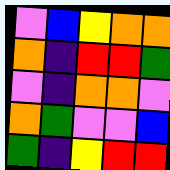[["violet", "blue", "yellow", "orange", "orange"], ["orange", "indigo", "red", "red", "green"], ["violet", "indigo", "orange", "orange", "violet"], ["orange", "green", "violet", "violet", "blue"], ["green", "indigo", "yellow", "red", "red"]]